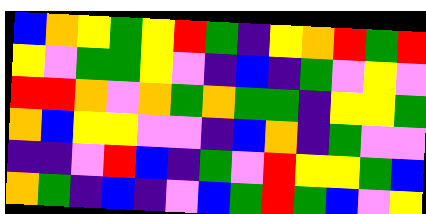[["blue", "orange", "yellow", "green", "yellow", "red", "green", "indigo", "yellow", "orange", "red", "green", "red"], ["yellow", "violet", "green", "green", "yellow", "violet", "indigo", "blue", "indigo", "green", "violet", "yellow", "violet"], ["red", "red", "orange", "violet", "orange", "green", "orange", "green", "green", "indigo", "yellow", "yellow", "green"], ["orange", "blue", "yellow", "yellow", "violet", "violet", "indigo", "blue", "orange", "indigo", "green", "violet", "violet"], ["indigo", "indigo", "violet", "red", "blue", "indigo", "green", "violet", "red", "yellow", "yellow", "green", "blue"], ["orange", "green", "indigo", "blue", "indigo", "violet", "blue", "green", "red", "green", "blue", "violet", "yellow"]]